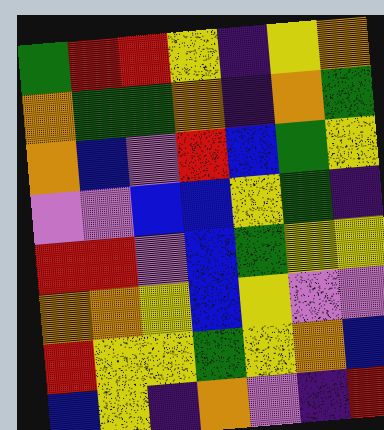[["green", "red", "red", "yellow", "indigo", "yellow", "orange"], ["orange", "green", "green", "orange", "indigo", "orange", "green"], ["orange", "blue", "violet", "red", "blue", "green", "yellow"], ["violet", "violet", "blue", "blue", "yellow", "green", "indigo"], ["red", "red", "violet", "blue", "green", "yellow", "yellow"], ["orange", "orange", "yellow", "blue", "yellow", "violet", "violet"], ["red", "yellow", "yellow", "green", "yellow", "orange", "blue"], ["blue", "yellow", "indigo", "orange", "violet", "indigo", "red"]]